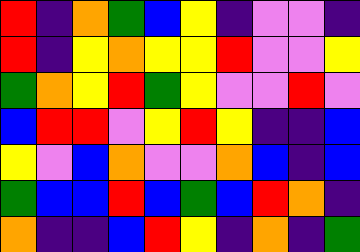[["red", "indigo", "orange", "green", "blue", "yellow", "indigo", "violet", "violet", "indigo"], ["red", "indigo", "yellow", "orange", "yellow", "yellow", "red", "violet", "violet", "yellow"], ["green", "orange", "yellow", "red", "green", "yellow", "violet", "violet", "red", "violet"], ["blue", "red", "red", "violet", "yellow", "red", "yellow", "indigo", "indigo", "blue"], ["yellow", "violet", "blue", "orange", "violet", "violet", "orange", "blue", "indigo", "blue"], ["green", "blue", "blue", "red", "blue", "green", "blue", "red", "orange", "indigo"], ["orange", "indigo", "indigo", "blue", "red", "yellow", "indigo", "orange", "indigo", "green"]]